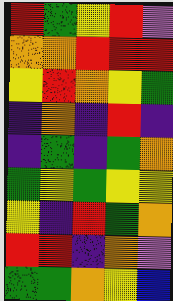[["red", "green", "yellow", "red", "violet"], ["orange", "orange", "red", "red", "red"], ["yellow", "red", "orange", "yellow", "green"], ["indigo", "orange", "indigo", "red", "indigo"], ["indigo", "green", "indigo", "green", "orange"], ["green", "yellow", "green", "yellow", "yellow"], ["yellow", "indigo", "red", "green", "orange"], ["red", "red", "indigo", "orange", "violet"], ["green", "green", "orange", "yellow", "blue"]]